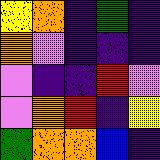[["yellow", "orange", "indigo", "green", "indigo"], ["orange", "violet", "indigo", "indigo", "indigo"], ["violet", "indigo", "indigo", "red", "violet"], ["violet", "orange", "red", "indigo", "yellow"], ["green", "orange", "orange", "blue", "indigo"]]